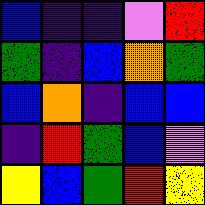[["blue", "indigo", "indigo", "violet", "red"], ["green", "indigo", "blue", "orange", "green"], ["blue", "orange", "indigo", "blue", "blue"], ["indigo", "red", "green", "blue", "violet"], ["yellow", "blue", "green", "red", "yellow"]]